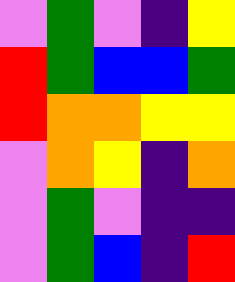[["violet", "green", "violet", "indigo", "yellow"], ["red", "green", "blue", "blue", "green"], ["red", "orange", "orange", "yellow", "yellow"], ["violet", "orange", "yellow", "indigo", "orange"], ["violet", "green", "violet", "indigo", "indigo"], ["violet", "green", "blue", "indigo", "red"]]